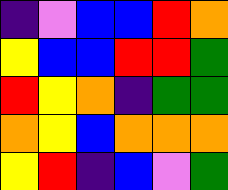[["indigo", "violet", "blue", "blue", "red", "orange"], ["yellow", "blue", "blue", "red", "red", "green"], ["red", "yellow", "orange", "indigo", "green", "green"], ["orange", "yellow", "blue", "orange", "orange", "orange"], ["yellow", "red", "indigo", "blue", "violet", "green"]]